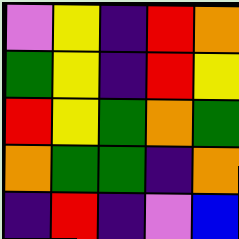[["violet", "yellow", "indigo", "red", "orange"], ["green", "yellow", "indigo", "red", "yellow"], ["red", "yellow", "green", "orange", "green"], ["orange", "green", "green", "indigo", "orange"], ["indigo", "red", "indigo", "violet", "blue"]]